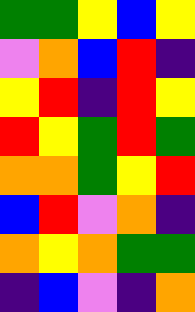[["green", "green", "yellow", "blue", "yellow"], ["violet", "orange", "blue", "red", "indigo"], ["yellow", "red", "indigo", "red", "yellow"], ["red", "yellow", "green", "red", "green"], ["orange", "orange", "green", "yellow", "red"], ["blue", "red", "violet", "orange", "indigo"], ["orange", "yellow", "orange", "green", "green"], ["indigo", "blue", "violet", "indigo", "orange"]]